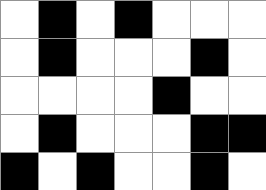[["white", "black", "white", "black", "white", "white", "white"], ["white", "black", "white", "white", "white", "black", "white"], ["white", "white", "white", "white", "black", "white", "white"], ["white", "black", "white", "white", "white", "black", "black"], ["black", "white", "black", "white", "white", "black", "white"]]